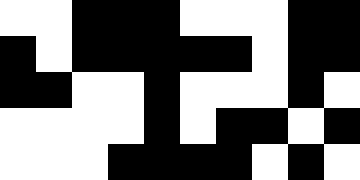[["white", "white", "black", "black", "black", "white", "white", "white", "black", "black"], ["black", "white", "black", "black", "black", "black", "black", "white", "black", "black"], ["black", "black", "white", "white", "black", "white", "white", "white", "black", "white"], ["white", "white", "white", "white", "black", "white", "black", "black", "white", "black"], ["white", "white", "white", "black", "black", "black", "black", "white", "black", "white"]]